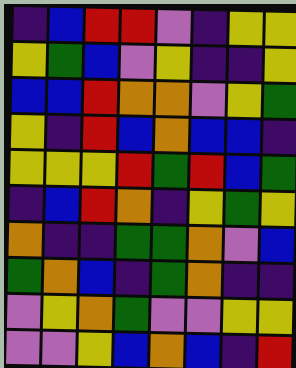[["indigo", "blue", "red", "red", "violet", "indigo", "yellow", "yellow"], ["yellow", "green", "blue", "violet", "yellow", "indigo", "indigo", "yellow"], ["blue", "blue", "red", "orange", "orange", "violet", "yellow", "green"], ["yellow", "indigo", "red", "blue", "orange", "blue", "blue", "indigo"], ["yellow", "yellow", "yellow", "red", "green", "red", "blue", "green"], ["indigo", "blue", "red", "orange", "indigo", "yellow", "green", "yellow"], ["orange", "indigo", "indigo", "green", "green", "orange", "violet", "blue"], ["green", "orange", "blue", "indigo", "green", "orange", "indigo", "indigo"], ["violet", "yellow", "orange", "green", "violet", "violet", "yellow", "yellow"], ["violet", "violet", "yellow", "blue", "orange", "blue", "indigo", "red"]]